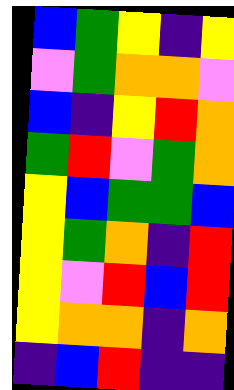[["blue", "green", "yellow", "indigo", "yellow"], ["violet", "green", "orange", "orange", "violet"], ["blue", "indigo", "yellow", "red", "orange"], ["green", "red", "violet", "green", "orange"], ["yellow", "blue", "green", "green", "blue"], ["yellow", "green", "orange", "indigo", "red"], ["yellow", "violet", "red", "blue", "red"], ["yellow", "orange", "orange", "indigo", "orange"], ["indigo", "blue", "red", "indigo", "indigo"]]